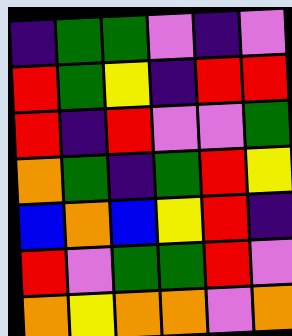[["indigo", "green", "green", "violet", "indigo", "violet"], ["red", "green", "yellow", "indigo", "red", "red"], ["red", "indigo", "red", "violet", "violet", "green"], ["orange", "green", "indigo", "green", "red", "yellow"], ["blue", "orange", "blue", "yellow", "red", "indigo"], ["red", "violet", "green", "green", "red", "violet"], ["orange", "yellow", "orange", "orange", "violet", "orange"]]